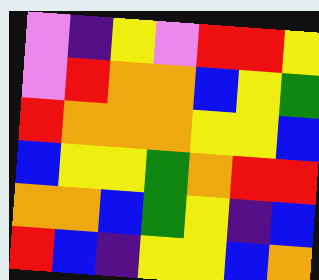[["violet", "indigo", "yellow", "violet", "red", "red", "yellow"], ["violet", "red", "orange", "orange", "blue", "yellow", "green"], ["red", "orange", "orange", "orange", "yellow", "yellow", "blue"], ["blue", "yellow", "yellow", "green", "orange", "red", "red"], ["orange", "orange", "blue", "green", "yellow", "indigo", "blue"], ["red", "blue", "indigo", "yellow", "yellow", "blue", "orange"]]